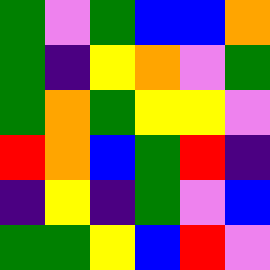[["green", "violet", "green", "blue", "blue", "orange"], ["green", "indigo", "yellow", "orange", "violet", "green"], ["green", "orange", "green", "yellow", "yellow", "violet"], ["red", "orange", "blue", "green", "red", "indigo"], ["indigo", "yellow", "indigo", "green", "violet", "blue"], ["green", "green", "yellow", "blue", "red", "violet"]]